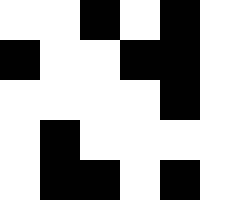[["white", "white", "black", "white", "black", "white"], ["black", "white", "white", "black", "black", "white"], ["white", "white", "white", "white", "black", "white"], ["white", "black", "white", "white", "white", "white"], ["white", "black", "black", "white", "black", "white"]]